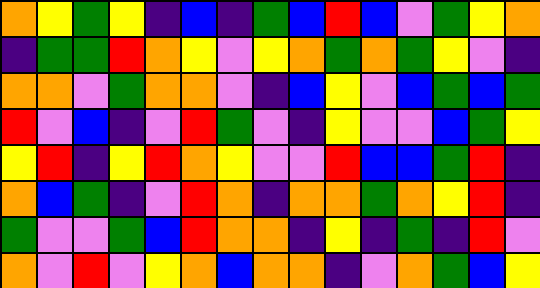[["orange", "yellow", "green", "yellow", "indigo", "blue", "indigo", "green", "blue", "red", "blue", "violet", "green", "yellow", "orange"], ["indigo", "green", "green", "red", "orange", "yellow", "violet", "yellow", "orange", "green", "orange", "green", "yellow", "violet", "indigo"], ["orange", "orange", "violet", "green", "orange", "orange", "violet", "indigo", "blue", "yellow", "violet", "blue", "green", "blue", "green"], ["red", "violet", "blue", "indigo", "violet", "red", "green", "violet", "indigo", "yellow", "violet", "violet", "blue", "green", "yellow"], ["yellow", "red", "indigo", "yellow", "red", "orange", "yellow", "violet", "violet", "red", "blue", "blue", "green", "red", "indigo"], ["orange", "blue", "green", "indigo", "violet", "red", "orange", "indigo", "orange", "orange", "green", "orange", "yellow", "red", "indigo"], ["green", "violet", "violet", "green", "blue", "red", "orange", "orange", "indigo", "yellow", "indigo", "green", "indigo", "red", "violet"], ["orange", "violet", "red", "violet", "yellow", "orange", "blue", "orange", "orange", "indigo", "violet", "orange", "green", "blue", "yellow"]]